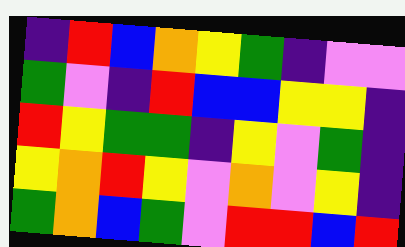[["indigo", "red", "blue", "orange", "yellow", "green", "indigo", "violet", "violet"], ["green", "violet", "indigo", "red", "blue", "blue", "yellow", "yellow", "indigo"], ["red", "yellow", "green", "green", "indigo", "yellow", "violet", "green", "indigo"], ["yellow", "orange", "red", "yellow", "violet", "orange", "violet", "yellow", "indigo"], ["green", "orange", "blue", "green", "violet", "red", "red", "blue", "red"]]